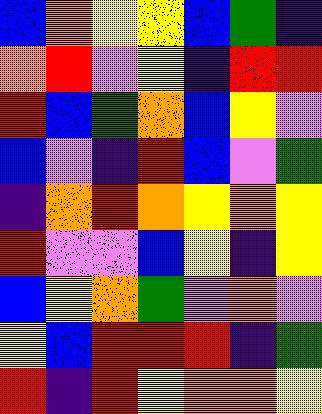[["blue", "orange", "yellow", "yellow", "blue", "green", "indigo"], ["orange", "red", "violet", "yellow", "indigo", "red", "red"], ["red", "blue", "green", "orange", "blue", "yellow", "violet"], ["blue", "violet", "indigo", "red", "blue", "violet", "green"], ["indigo", "orange", "red", "orange", "yellow", "orange", "yellow"], ["red", "violet", "violet", "blue", "yellow", "indigo", "yellow"], ["blue", "yellow", "orange", "green", "violet", "orange", "violet"], ["yellow", "blue", "red", "red", "red", "indigo", "green"], ["red", "indigo", "red", "yellow", "orange", "orange", "yellow"]]